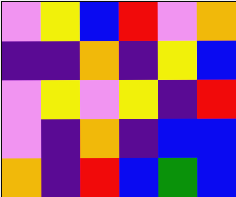[["violet", "yellow", "blue", "red", "violet", "orange"], ["indigo", "indigo", "orange", "indigo", "yellow", "blue"], ["violet", "yellow", "violet", "yellow", "indigo", "red"], ["violet", "indigo", "orange", "indigo", "blue", "blue"], ["orange", "indigo", "red", "blue", "green", "blue"]]